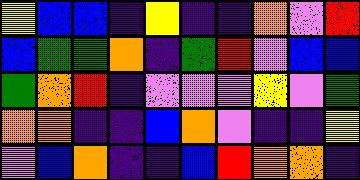[["yellow", "blue", "blue", "indigo", "yellow", "indigo", "indigo", "orange", "violet", "red"], ["blue", "green", "green", "orange", "indigo", "green", "red", "violet", "blue", "blue"], ["green", "orange", "red", "indigo", "violet", "violet", "violet", "yellow", "violet", "green"], ["orange", "orange", "indigo", "indigo", "blue", "orange", "violet", "indigo", "indigo", "yellow"], ["violet", "blue", "orange", "indigo", "indigo", "blue", "red", "orange", "orange", "indigo"]]